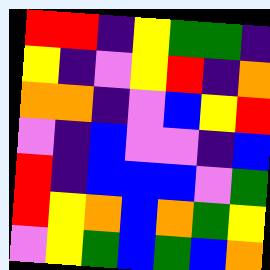[["red", "red", "indigo", "yellow", "green", "green", "indigo"], ["yellow", "indigo", "violet", "yellow", "red", "indigo", "orange"], ["orange", "orange", "indigo", "violet", "blue", "yellow", "red"], ["violet", "indigo", "blue", "violet", "violet", "indigo", "blue"], ["red", "indigo", "blue", "blue", "blue", "violet", "green"], ["red", "yellow", "orange", "blue", "orange", "green", "yellow"], ["violet", "yellow", "green", "blue", "green", "blue", "orange"]]